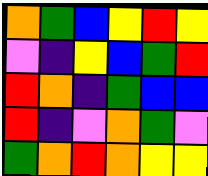[["orange", "green", "blue", "yellow", "red", "yellow"], ["violet", "indigo", "yellow", "blue", "green", "red"], ["red", "orange", "indigo", "green", "blue", "blue"], ["red", "indigo", "violet", "orange", "green", "violet"], ["green", "orange", "red", "orange", "yellow", "yellow"]]